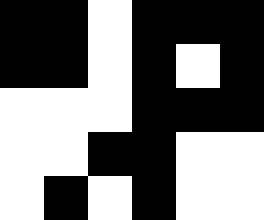[["black", "black", "white", "black", "black", "black"], ["black", "black", "white", "black", "white", "black"], ["white", "white", "white", "black", "black", "black"], ["white", "white", "black", "black", "white", "white"], ["white", "black", "white", "black", "white", "white"]]